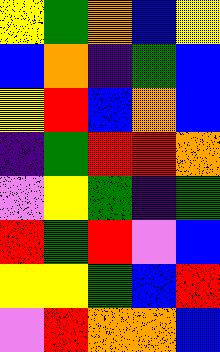[["yellow", "green", "orange", "blue", "yellow"], ["blue", "orange", "indigo", "green", "blue"], ["yellow", "red", "blue", "orange", "blue"], ["indigo", "green", "red", "red", "orange"], ["violet", "yellow", "green", "indigo", "green"], ["red", "green", "red", "violet", "blue"], ["yellow", "yellow", "green", "blue", "red"], ["violet", "red", "orange", "orange", "blue"]]